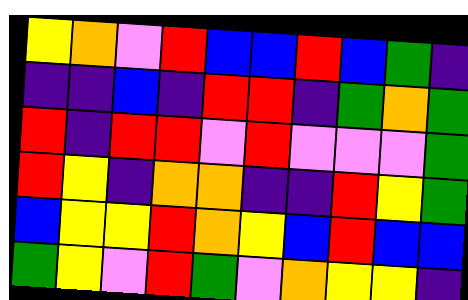[["yellow", "orange", "violet", "red", "blue", "blue", "red", "blue", "green", "indigo"], ["indigo", "indigo", "blue", "indigo", "red", "red", "indigo", "green", "orange", "green"], ["red", "indigo", "red", "red", "violet", "red", "violet", "violet", "violet", "green"], ["red", "yellow", "indigo", "orange", "orange", "indigo", "indigo", "red", "yellow", "green"], ["blue", "yellow", "yellow", "red", "orange", "yellow", "blue", "red", "blue", "blue"], ["green", "yellow", "violet", "red", "green", "violet", "orange", "yellow", "yellow", "indigo"]]